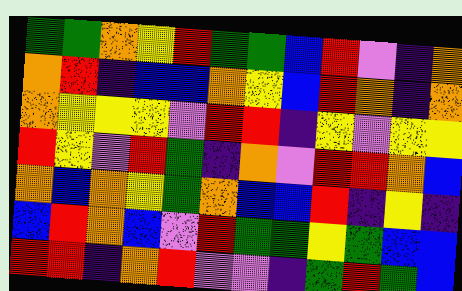[["green", "green", "orange", "yellow", "red", "green", "green", "blue", "red", "violet", "indigo", "orange"], ["orange", "red", "indigo", "blue", "blue", "orange", "yellow", "blue", "red", "orange", "indigo", "orange"], ["orange", "yellow", "yellow", "yellow", "violet", "red", "red", "indigo", "yellow", "violet", "yellow", "yellow"], ["red", "yellow", "violet", "red", "green", "indigo", "orange", "violet", "red", "red", "orange", "blue"], ["orange", "blue", "orange", "yellow", "green", "orange", "blue", "blue", "red", "indigo", "yellow", "indigo"], ["blue", "red", "orange", "blue", "violet", "red", "green", "green", "yellow", "green", "blue", "blue"], ["red", "red", "indigo", "orange", "red", "violet", "violet", "indigo", "green", "red", "green", "blue"]]